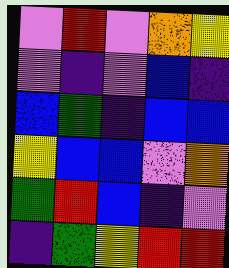[["violet", "red", "violet", "orange", "yellow"], ["violet", "indigo", "violet", "blue", "indigo"], ["blue", "green", "indigo", "blue", "blue"], ["yellow", "blue", "blue", "violet", "orange"], ["green", "red", "blue", "indigo", "violet"], ["indigo", "green", "yellow", "red", "red"]]